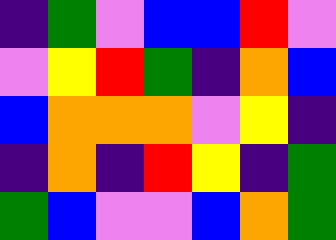[["indigo", "green", "violet", "blue", "blue", "red", "violet"], ["violet", "yellow", "red", "green", "indigo", "orange", "blue"], ["blue", "orange", "orange", "orange", "violet", "yellow", "indigo"], ["indigo", "orange", "indigo", "red", "yellow", "indigo", "green"], ["green", "blue", "violet", "violet", "blue", "orange", "green"]]